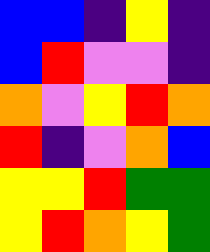[["blue", "blue", "indigo", "yellow", "indigo"], ["blue", "red", "violet", "violet", "indigo"], ["orange", "violet", "yellow", "red", "orange"], ["red", "indigo", "violet", "orange", "blue"], ["yellow", "yellow", "red", "green", "green"], ["yellow", "red", "orange", "yellow", "green"]]